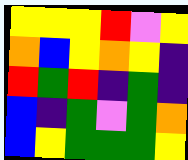[["yellow", "yellow", "yellow", "red", "violet", "yellow"], ["orange", "blue", "yellow", "orange", "yellow", "indigo"], ["red", "green", "red", "indigo", "green", "indigo"], ["blue", "indigo", "green", "violet", "green", "orange"], ["blue", "yellow", "green", "green", "green", "yellow"]]